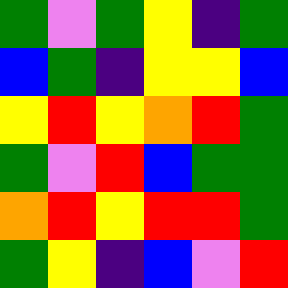[["green", "violet", "green", "yellow", "indigo", "green"], ["blue", "green", "indigo", "yellow", "yellow", "blue"], ["yellow", "red", "yellow", "orange", "red", "green"], ["green", "violet", "red", "blue", "green", "green"], ["orange", "red", "yellow", "red", "red", "green"], ["green", "yellow", "indigo", "blue", "violet", "red"]]